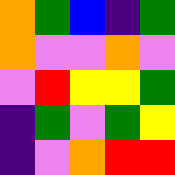[["orange", "green", "blue", "indigo", "green"], ["orange", "violet", "violet", "orange", "violet"], ["violet", "red", "yellow", "yellow", "green"], ["indigo", "green", "violet", "green", "yellow"], ["indigo", "violet", "orange", "red", "red"]]